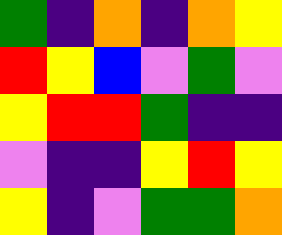[["green", "indigo", "orange", "indigo", "orange", "yellow"], ["red", "yellow", "blue", "violet", "green", "violet"], ["yellow", "red", "red", "green", "indigo", "indigo"], ["violet", "indigo", "indigo", "yellow", "red", "yellow"], ["yellow", "indigo", "violet", "green", "green", "orange"]]